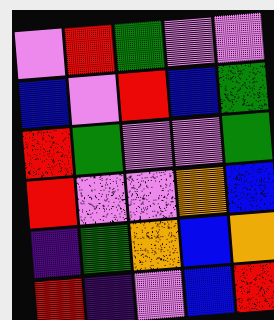[["violet", "red", "green", "violet", "violet"], ["blue", "violet", "red", "blue", "green"], ["red", "green", "violet", "violet", "green"], ["red", "violet", "violet", "orange", "blue"], ["indigo", "green", "orange", "blue", "orange"], ["red", "indigo", "violet", "blue", "red"]]